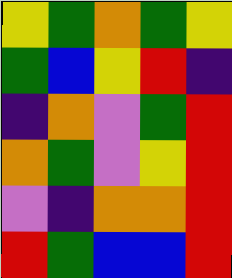[["yellow", "green", "orange", "green", "yellow"], ["green", "blue", "yellow", "red", "indigo"], ["indigo", "orange", "violet", "green", "red"], ["orange", "green", "violet", "yellow", "red"], ["violet", "indigo", "orange", "orange", "red"], ["red", "green", "blue", "blue", "red"]]